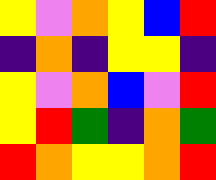[["yellow", "violet", "orange", "yellow", "blue", "red"], ["indigo", "orange", "indigo", "yellow", "yellow", "indigo"], ["yellow", "violet", "orange", "blue", "violet", "red"], ["yellow", "red", "green", "indigo", "orange", "green"], ["red", "orange", "yellow", "yellow", "orange", "red"]]